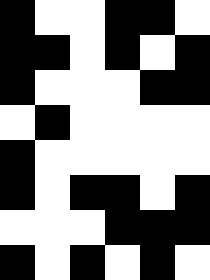[["black", "white", "white", "black", "black", "white"], ["black", "black", "white", "black", "white", "black"], ["black", "white", "white", "white", "black", "black"], ["white", "black", "white", "white", "white", "white"], ["black", "white", "white", "white", "white", "white"], ["black", "white", "black", "black", "white", "black"], ["white", "white", "white", "black", "black", "black"], ["black", "white", "black", "white", "black", "white"]]